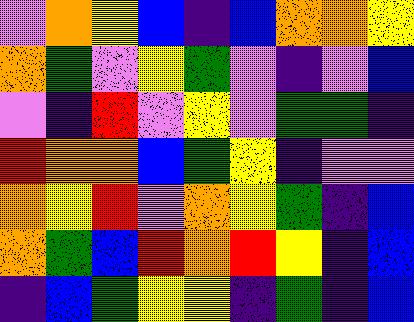[["violet", "orange", "yellow", "blue", "indigo", "blue", "orange", "orange", "yellow"], ["orange", "green", "violet", "yellow", "green", "violet", "indigo", "violet", "blue"], ["violet", "indigo", "red", "violet", "yellow", "violet", "green", "green", "indigo"], ["red", "orange", "orange", "blue", "green", "yellow", "indigo", "violet", "violet"], ["orange", "yellow", "red", "violet", "orange", "yellow", "green", "indigo", "blue"], ["orange", "green", "blue", "red", "orange", "red", "yellow", "indigo", "blue"], ["indigo", "blue", "green", "yellow", "yellow", "indigo", "green", "indigo", "blue"]]